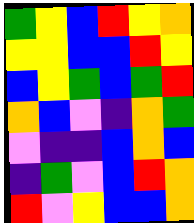[["green", "yellow", "blue", "red", "yellow", "orange"], ["yellow", "yellow", "blue", "blue", "red", "yellow"], ["blue", "yellow", "green", "blue", "green", "red"], ["orange", "blue", "violet", "indigo", "orange", "green"], ["violet", "indigo", "indigo", "blue", "orange", "blue"], ["indigo", "green", "violet", "blue", "red", "orange"], ["red", "violet", "yellow", "blue", "blue", "orange"]]